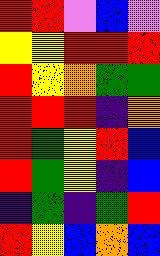[["red", "red", "violet", "blue", "violet"], ["yellow", "yellow", "red", "red", "red"], ["red", "yellow", "orange", "green", "green"], ["red", "red", "red", "indigo", "orange"], ["red", "green", "yellow", "red", "blue"], ["red", "green", "yellow", "indigo", "blue"], ["indigo", "green", "indigo", "green", "red"], ["red", "yellow", "blue", "orange", "blue"]]